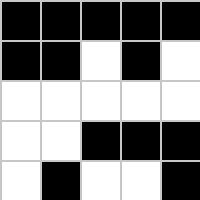[["black", "black", "black", "black", "black"], ["black", "black", "white", "black", "white"], ["white", "white", "white", "white", "white"], ["white", "white", "black", "black", "black"], ["white", "black", "white", "white", "black"]]